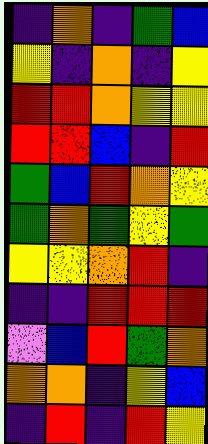[["indigo", "orange", "indigo", "green", "blue"], ["yellow", "indigo", "orange", "indigo", "yellow"], ["red", "red", "orange", "yellow", "yellow"], ["red", "red", "blue", "indigo", "red"], ["green", "blue", "red", "orange", "yellow"], ["green", "orange", "green", "yellow", "green"], ["yellow", "yellow", "orange", "red", "indigo"], ["indigo", "indigo", "red", "red", "red"], ["violet", "blue", "red", "green", "orange"], ["orange", "orange", "indigo", "yellow", "blue"], ["indigo", "red", "indigo", "red", "yellow"]]